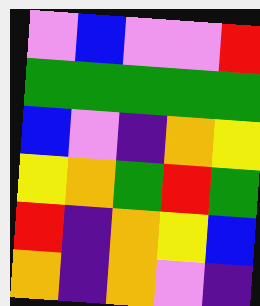[["violet", "blue", "violet", "violet", "red"], ["green", "green", "green", "green", "green"], ["blue", "violet", "indigo", "orange", "yellow"], ["yellow", "orange", "green", "red", "green"], ["red", "indigo", "orange", "yellow", "blue"], ["orange", "indigo", "orange", "violet", "indigo"]]